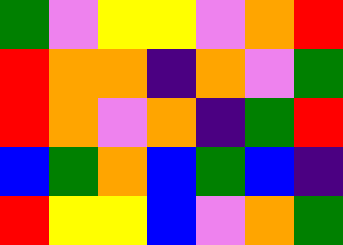[["green", "violet", "yellow", "yellow", "violet", "orange", "red"], ["red", "orange", "orange", "indigo", "orange", "violet", "green"], ["red", "orange", "violet", "orange", "indigo", "green", "red"], ["blue", "green", "orange", "blue", "green", "blue", "indigo"], ["red", "yellow", "yellow", "blue", "violet", "orange", "green"]]